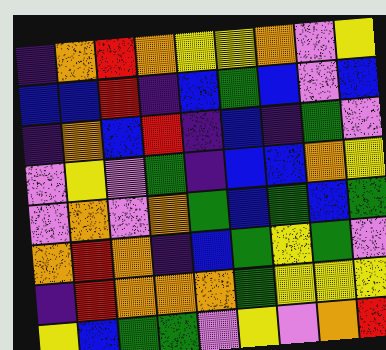[["indigo", "orange", "red", "orange", "yellow", "yellow", "orange", "violet", "yellow"], ["blue", "blue", "red", "indigo", "blue", "green", "blue", "violet", "blue"], ["indigo", "orange", "blue", "red", "indigo", "blue", "indigo", "green", "violet"], ["violet", "yellow", "violet", "green", "indigo", "blue", "blue", "orange", "yellow"], ["violet", "orange", "violet", "orange", "green", "blue", "green", "blue", "green"], ["orange", "red", "orange", "indigo", "blue", "green", "yellow", "green", "violet"], ["indigo", "red", "orange", "orange", "orange", "green", "yellow", "yellow", "yellow"], ["yellow", "blue", "green", "green", "violet", "yellow", "violet", "orange", "red"]]